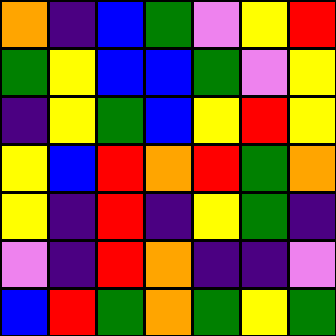[["orange", "indigo", "blue", "green", "violet", "yellow", "red"], ["green", "yellow", "blue", "blue", "green", "violet", "yellow"], ["indigo", "yellow", "green", "blue", "yellow", "red", "yellow"], ["yellow", "blue", "red", "orange", "red", "green", "orange"], ["yellow", "indigo", "red", "indigo", "yellow", "green", "indigo"], ["violet", "indigo", "red", "orange", "indigo", "indigo", "violet"], ["blue", "red", "green", "orange", "green", "yellow", "green"]]